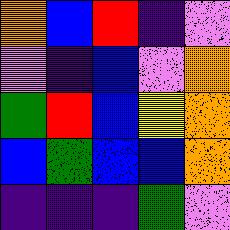[["orange", "blue", "red", "indigo", "violet"], ["violet", "indigo", "blue", "violet", "orange"], ["green", "red", "blue", "yellow", "orange"], ["blue", "green", "blue", "blue", "orange"], ["indigo", "indigo", "indigo", "green", "violet"]]